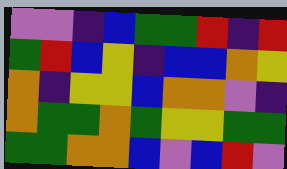[["violet", "violet", "indigo", "blue", "green", "green", "red", "indigo", "red"], ["green", "red", "blue", "yellow", "indigo", "blue", "blue", "orange", "yellow"], ["orange", "indigo", "yellow", "yellow", "blue", "orange", "orange", "violet", "indigo"], ["orange", "green", "green", "orange", "green", "yellow", "yellow", "green", "green"], ["green", "green", "orange", "orange", "blue", "violet", "blue", "red", "violet"]]